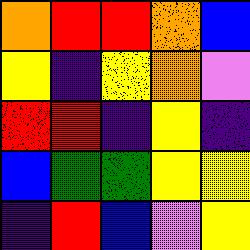[["orange", "red", "red", "orange", "blue"], ["yellow", "indigo", "yellow", "orange", "violet"], ["red", "red", "indigo", "yellow", "indigo"], ["blue", "green", "green", "yellow", "yellow"], ["indigo", "red", "blue", "violet", "yellow"]]